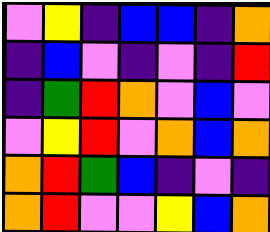[["violet", "yellow", "indigo", "blue", "blue", "indigo", "orange"], ["indigo", "blue", "violet", "indigo", "violet", "indigo", "red"], ["indigo", "green", "red", "orange", "violet", "blue", "violet"], ["violet", "yellow", "red", "violet", "orange", "blue", "orange"], ["orange", "red", "green", "blue", "indigo", "violet", "indigo"], ["orange", "red", "violet", "violet", "yellow", "blue", "orange"]]